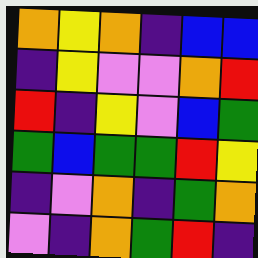[["orange", "yellow", "orange", "indigo", "blue", "blue"], ["indigo", "yellow", "violet", "violet", "orange", "red"], ["red", "indigo", "yellow", "violet", "blue", "green"], ["green", "blue", "green", "green", "red", "yellow"], ["indigo", "violet", "orange", "indigo", "green", "orange"], ["violet", "indigo", "orange", "green", "red", "indigo"]]